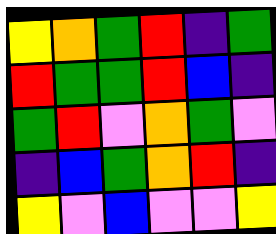[["yellow", "orange", "green", "red", "indigo", "green"], ["red", "green", "green", "red", "blue", "indigo"], ["green", "red", "violet", "orange", "green", "violet"], ["indigo", "blue", "green", "orange", "red", "indigo"], ["yellow", "violet", "blue", "violet", "violet", "yellow"]]